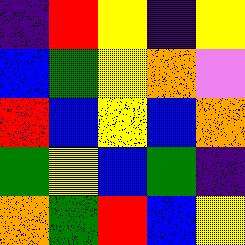[["indigo", "red", "yellow", "indigo", "yellow"], ["blue", "green", "yellow", "orange", "violet"], ["red", "blue", "yellow", "blue", "orange"], ["green", "yellow", "blue", "green", "indigo"], ["orange", "green", "red", "blue", "yellow"]]